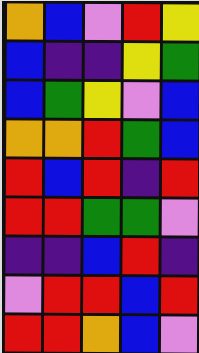[["orange", "blue", "violet", "red", "yellow"], ["blue", "indigo", "indigo", "yellow", "green"], ["blue", "green", "yellow", "violet", "blue"], ["orange", "orange", "red", "green", "blue"], ["red", "blue", "red", "indigo", "red"], ["red", "red", "green", "green", "violet"], ["indigo", "indigo", "blue", "red", "indigo"], ["violet", "red", "red", "blue", "red"], ["red", "red", "orange", "blue", "violet"]]